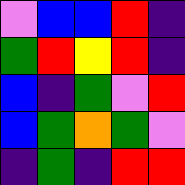[["violet", "blue", "blue", "red", "indigo"], ["green", "red", "yellow", "red", "indigo"], ["blue", "indigo", "green", "violet", "red"], ["blue", "green", "orange", "green", "violet"], ["indigo", "green", "indigo", "red", "red"]]